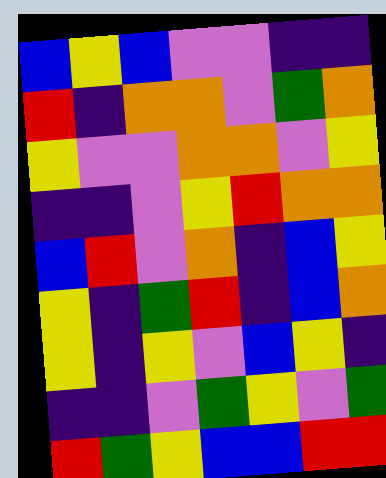[["blue", "yellow", "blue", "violet", "violet", "indigo", "indigo"], ["red", "indigo", "orange", "orange", "violet", "green", "orange"], ["yellow", "violet", "violet", "orange", "orange", "violet", "yellow"], ["indigo", "indigo", "violet", "yellow", "red", "orange", "orange"], ["blue", "red", "violet", "orange", "indigo", "blue", "yellow"], ["yellow", "indigo", "green", "red", "indigo", "blue", "orange"], ["yellow", "indigo", "yellow", "violet", "blue", "yellow", "indigo"], ["indigo", "indigo", "violet", "green", "yellow", "violet", "green"], ["red", "green", "yellow", "blue", "blue", "red", "red"]]